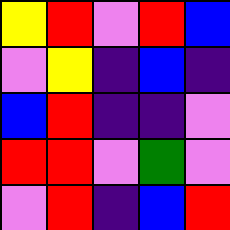[["yellow", "red", "violet", "red", "blue"], ["violet", "yellow", "indigo", "blue", "indigo"], ["blue", "red", "indigo", "indigo", "violet"], ["red", "red", "violet", "green", "violet"], ["violet", "red", "indigo", "blue", "red"]]